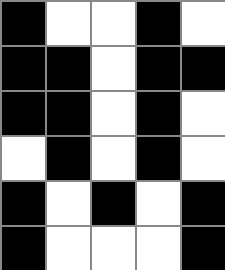[["black", "white", "white", "black", "white"], ["black", "black", "white", "black", "black"], ["black", "black", "white", "black", "white"], ["white", "black", "white", "black", "white"], ["black", "white", "black", "white", "black"], ["black", "white", "white", "white", "black"]]